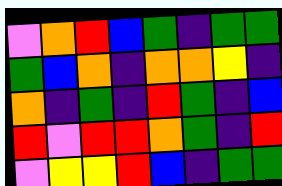[["violet", "orange", "red", "blue", "green", "indigo", "green", "green"], ["green", "blue", "orange", "indigo", "orange", "orange", "yellow", "indigo"], ["orange", "indigo", "green", "indigo", "red", "green", "indigo", "blue"], ["red", "violet", "red", "red", "orange", "green", "indigo", "red"], ["violet", "yellow", "yellow", "red", "blue", "indigo", "green", "green"]]